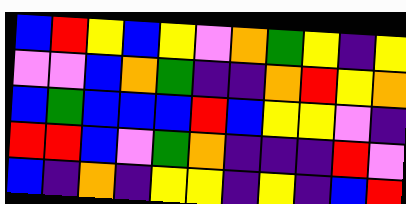[["blue", "red", "yellow", "blue", "yellow", "violet", "orange", "green", "yellow", "indigo", "yellow"], ["violet", "violet", "blue", "orange", "green", "indigo", "indigo", "orange", "red", "yellow", "orange"], ["blue", "green", "blue", "blue", "blue", "red", "blue", "yellow", "yellow", "violet", "indigo"], ["red", "red", "blue", "violet", "green", "orange", "indigo", "indigo", "indigo", "red", "violet"], ["blue", "indigo", "orange", "indigo", "yellow", "yellow", "indigo", "yellow", "indigo", "blue", "red"]]